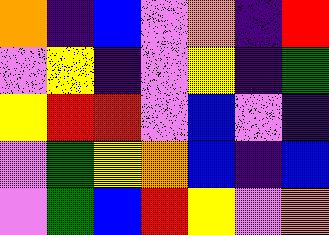[["orange", "indigo", "blue", "violet", "orange", "indigo", "red"], ["violet", "yellow", "indigo", "violet", "yellow", "indigo", "green"], ["yellow", "red", "red", "violet", "blue", "violet", "indigo"], ["violet", "green", "yellow", "orange", "blue", "indigo", "blue"], ["violet", "green", "blue", "red", "yellow", "violet", "orange"]]